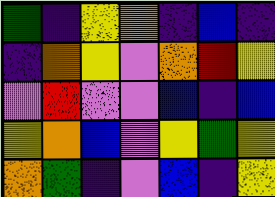[["green", "indigo", "yellow", "orange", "indigo", "blue", "indigo"], ["indigo", "orange", "yellow", "violet", "orange", "red", "yellow"], ["violet", "red", "violet", "violet", "blue", "indigo", "blue"], ["yellow", "orange", "blue", "violet", "yellow", "green", "yellow"], ["orange", "green", "indigo", "violet", "blue", "indigo", "yellow"]]